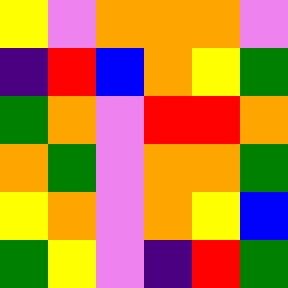[["yellow", "violet", "orange", "orange", "orange", "violet"], ["indigo", "red", "blue", "orange", "yellow", "green"], ["green", "orange", "violet", "red", "red", "orange"], ["orange", "green", "violet", "orange", "orange", "green"], ["yellow", "orange", "violet", "orange", "yellow", "blue"], ["green", "yellow", "violet", "indigo", "red", "green"]]